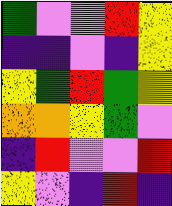[["green", "violet", "violet", "red", "yellow"], ["indigo", "indigo", "violet", "indigo", "yellow"], ["yellow", "green", "red", "green", "yellow"], ["orange", "orange", "yellow", "green", "violet"], ["indigo", "red", "violet", "violet", "red"], ["yellow", "violet", "indigo", "red", "indigo"]]